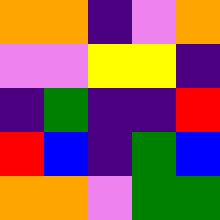[["orange", "orange", "indigo", "violet", "orange"], ["violet", "violet", "yellow", "yellow", "indigo"], ["indigo", "green", "indigo", "indigo", "red"], ["red", "blue", "indigo", "green", "blue"], ["orange", "orange", "violet", "green", "green"]]